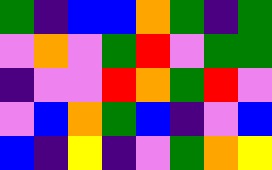[["green", "indigo", "blue", "blue", "orange", "green", "indigo", "green"], ["violet", "orange", "violet", "green", "red", "violet", "green", "green"], ["indigo", "violet", "violet", "red", "orange", "green", "red", "violet"], ["violet", "blue", "orange", "green", "blue", "indigo", "violet", "blue"], ["blue", "indigo", "yellow", "indigo", "violet", "green", "orange", "yellow"]]